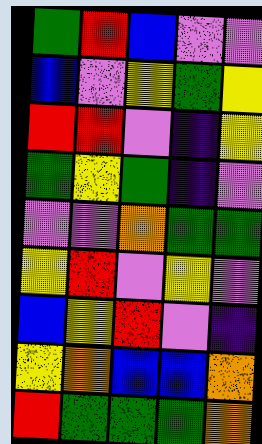[["green", "red", "blue", "violet", "violet"], ["blue", "violet", "yellow", "green", "yellow"], ["red", "red", "violet", "indigo", "yellow"], ["green", "yellow", "green", "indigo", "violet"], ["violet", "violet", "orange", "green", "green"], ["yellow", "red", "violet", "yellow", "violet"], ["blue", "yellow", "red", "violet", "indigo"], ["yellow", "orange", "blue", "blue", "orange"], ["red", "green", "green", "green", "orange"]]